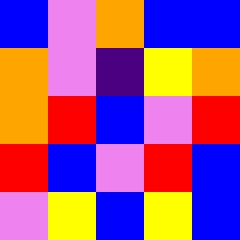[["blue", "violet", "orange", "blue", "blue"], ["orange", "violet", "indigo", "yellow", "orange"], ["orange", "red", "blue", "violet", "red"], ["red", "blue", "violet", "red", "blue"], ["violet", "yellow", "blue", "yellow", "blue"]]